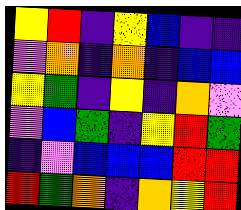[["yellow", "red", "indigo", "yellow", "blue", "indigo", "indigo"], ["violet", "orange", "indigo", "orange", "indigo", "blue", "blue"], ["yellow", "green", "indigo", "yellow", "indigo", "orange", "violet"], ["violet", "blue", "green", "indigo", "yellow", "red", "green"], ["indigo", "violet", "blue", "blue", "blue", "red", "red"], ["red", "green", "orange", "indigo", "orange", "yellow", "red"]]